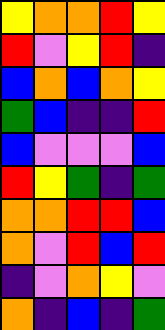[["yellow", "orange", "orange", "red", "yellow"], ["red", "violet", "yellow", "red", "indigo"], ["blue", "orange", "blue", "orange", "yellow"], ["green", "blue", "indigo", "indigo", "red"], ["blue", "violet", "violet", "violet", "blue"], ["red", "yellow", "green", "indigo", "green"], ["orange", "orange", "red", "red", "blue"], ["orange", "violet", "red", "blue", "red"], ["indigo", "violet", "orange", "yellow", "violet"], ["orange", "indigo", "blue", "indigo", "green"]]